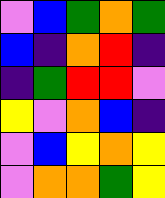[["violet", "blue", "green", "orange", "green"], ["blue", "indigo", "orange", "red", "indigo"], ["indigo", "green", "red", "red", "violet"], ["yellow", "violet", "orange", "blue", "indigo"], ["violet", "blue", "yellow", "orange", "yellow"], ["violet", "orange", "orange", "green", "yellow"]]